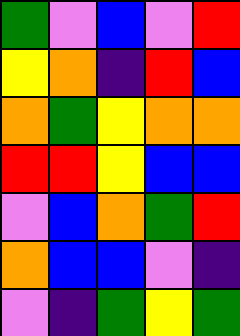[["green", "violet", "blue", "violet", "red"], ["yellow", "orange", "indigo", "red", "blue"], ["orange", "green", "yellow", "orange", "orange"], ["red", "red", "yellow", "blue", "blue"], ["violet", "blue", "orange", "green", "red"], ["orange", "blue", "blue", "violet", "indigo"], ["violet", "indigo", "green", "yellow", "green"]]